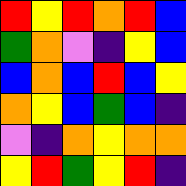[["red", "yellow", "red", "orange", "red", "blue"], ["green", "orange", "violet", "indigo", "yellow", "blue"], ["blue", "orange", "blue", "red", "blue", "yellow"], ["orange", "yellow", "blue", "green", "blue", "indigo"], ["violet", "indigo", "orange", "yellow", "orange", "orange"], ["yellow", "red", "green", "yellow", "red", "indigo"]]